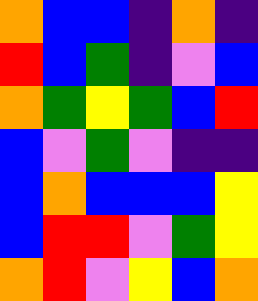[["orange", "blue", "blue", "indigo", "orange", "indigo"], ["red", "blue", "green", "indigo", "violet", "blue"], ["orange", "green", "yellow", "green", "blue", "red"], ["blue", "violet", "green", "violet", "indigo", "indigo"], ["blue", "orange", "blue", "blue", "blue", "yellow"], ["blue", "red", "red", "violet", "green", "yellow"], ["orange", "red", "violet", "yellow", "blue", "orange"]]